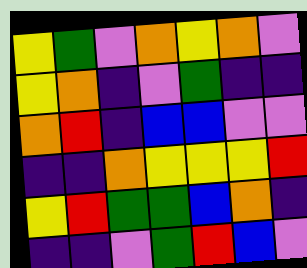[["yellow", "green", "violet", "orange", "yellow", "orange", "violet"], ["yellow", "orange", "indigo", "violet", "green", "indigo", "indigo"], ["orange", "red", "indigo", "blue", "blue", "violet", "violet"], ["indigo", "indigo", "orange", "yellow", "yellow", "yellow", "red"], ["yellow", "red", "green", "green", "blue", "orange", "indigo"], ["indigo", "indigo", "violet", "green", "red", "blue", "violet"]]